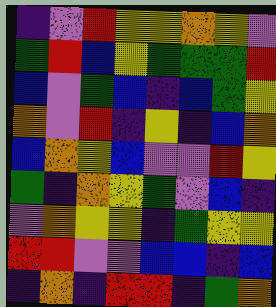[["indigo", "violet", "red", "yellow", "yellow", "orange", "yellow", "violet"], ["green", "red", "blue", "yellow", "green", "green", "green", "red"], ["blue", "violet", "green", "blue", "indigo", "blue", "green", "yellow"], ["orange", "violet", "red", "indigo", "yellow", "indigo", "blue", "orange"], ["blue", "orange", "yellow", "blue", "violet", "violet", "red", "yellow"], ["green", "indigo", "orange", "yellow", "green", "violet", "blue", "indigo"], ["violet", "orange", "yellow", "yellow", "indigo", "green", "yellow", "yellow"], ["red", "red", "violet", "violet", "blue", "blue", "indigo", "blue"], ["indigo", "orange", "indigo", "red", "red", "indigo", "green", "orange"]]